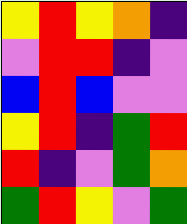[["yellow", "red", "yellow", "orange", "indigo"], ["violet", "red", "red", "indigo", "violet"], ["blue", "red", "blue", "violet", "violet"], ["yellow", "red", "indigo", "green", "red"], ["red", "indigo", "violet", "green", "orange"], ["green", "red", "yellow", "violet", "green"]]